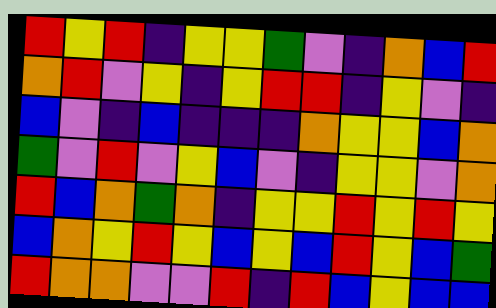[["red", "yellow", "red", "indigo", "yellow", "yellow", "green", "violet", "indigo", "orange", "blue", "red"], ["orange", "red", "violet", "yellow", "indigo", "yellow", "red", "red", "indigo", "yellow", "violet", "indigo"], ["blue", "violet", "indigo", "blue", "indigo", "indigo", "indigo", "orange", "yellow", "yellow", "blue", "orange"], ["green", "violet", "red", "violet", "yellow", "blue", "violet", "indigo", "yellow", "yellow", "violet", "orange"], ["red", "blue", "orange", "green", "orange", "indigo", "yellow", "yellow", "red", "yellow", "red", "yellow"], ["blue", "orange", "yellow", "red", "yellow", "blue", "yellow", "blue", "red", "yellow", "blue", "green"], ["red", "orange", "orange", "violet", "violet", "red", "indigo", "red", "blue", "yellow", "blue", "blue"]]